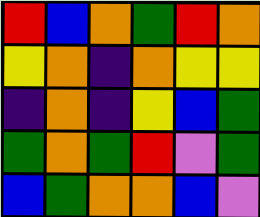[["red", "blue", "orange", "green", "red", "orange"], ["yellow", "orange", "indigo", "orange", "yellow", "yellow"], ["indigo", "orange", "indigo", "yellow", "blue", "green"], ["green", "orange", "green", "red", "violet", "green"], ["blue", "green", "orange", "orange", "blue", "violet"]]